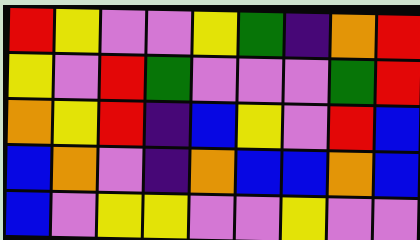[["red", "yellow", "violet", "violet", "yellow", "green", "indigo", "orange", "red"], ["yellow", "violet", "red", "green", "violet", "violet", "violet", "green", "red"], ["orange", "yellow", "red", "indigo", "blue", "yellow", "violet", "red", "blue"], ["blue", "orange", "violet", "indigo", "orange", "blue", "blue", "orange", "blue"], ["blue", "violet", "yellow", "yellow", "violet", "violet", "yellow", "violet", "violet"]]